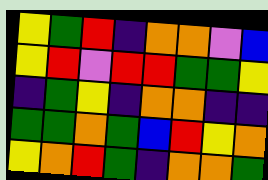[["yellow", "green", "red", "indigo", "orange", "orange", "violet", "blue"], ["yellow", "red", "violet", "red", "red", "green", "green", "yellow"], ["indigo", "green", "yellow", "indigo", "orange", "orange", "indigo", "indigo"], ["green", "green", "orange", "green", "blue", "red", "yellow", "orange"], ["yellow", "orange", "red", "green", "indigo", "orange", "orange", "green"]]